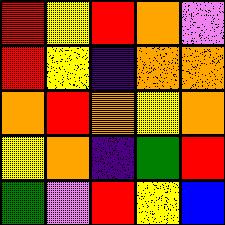[["red", "yellow", "red", "orange", "violet"], ["red", "yellow", "indigo", "orange", "orange"], ["orange", "red", "orange", "yellow", "orange"], ["yellow", "orange", "indigo", "green", "red"], ["green", "violet", "red", "yellow", "blue"]]